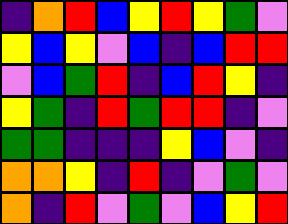[["indigo", "orange", "red", "blue", "yellow", "red", "yellow", "green", "violet"], ["yellow", "blue", "yellow", "violet", "blue", "indigo", "blue", "red", "red"], ["violet", "blue", "green", "red", "indigo", "blue", "red", "yellow", "indigo"], ["yellow", "green", "indigo", "red", "green", "red", "red", "indigo", "violet"], ["green", "green", "indigo", "indigo", "indigo", "yellow", "blue", "violet", "indigo"], ["orange", "orange", "yellow", "indigo", "red", "indigo", "violet", "green", "violet"], ["orange", "indigo", "red", "violet", "green", "violet", "blue", "yellow", "red"]]